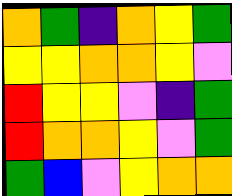[["orange", "green", "indigo", "orange", "yellow", "green"], ["yellow", "yellow", "orange", "orange", "yellow", "violet"], ["red", "yellow", "yellow", "violet", "indigo", "green"], ["red", "orange", "orange", "yellow", "violet", "green"], ["green", "blue", "violet", "yellow", "orange", "orange"]]